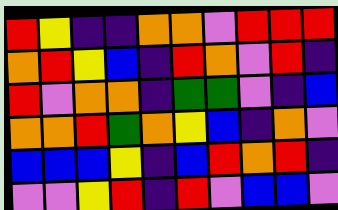[["red", "yellow", "indigo", "indigo", "orange", "orange", "violet", "red", "red", "red"], ["orange", "red", "yellow", "blue", "indigo", "red", "orange", "violet", "red", "indigo"], ["red", "violet", "orange", "orange", "indigo", "green", "green", "violet", "indigo", "blue"], ["orange", "orange", "red", "green", "orange", "yellow", "blue", "indigo", "orange", "violet"], ["blue", "blue", "blue", "yellow", "indigo", "blue", "red", "orange", "red", "indigo"], ["violet", "violet", "yellow", "red", "indigo", "red", "violet", "blue", "blue", "violet"]]